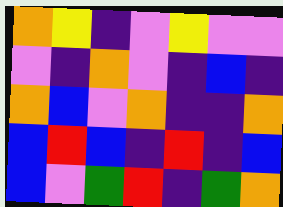[["orange", "yellow", "indigo", "violet", "yellow", "violet", "violet"], ["violet", "indigo", "orange", "violet", "indigo", "blue", "indigo"], ["orange", "blue", "violet", "orange", "indigo", "indigo", "orange"], ["blue", "red", "blue", "indigo", "red", "indigo", "blue"], ["blue", "violet", "green", "red", "indigo", "green", "orange"]]